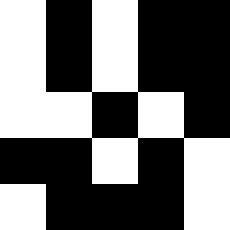[["white", "black", "white", "black", "black"], ["white", "black", "white", "black", "black"], ["white", "white", "black", "white", "black"], ["black", "black", "white", "black", "white"], ["white", "black", "black", "black", "white"]]